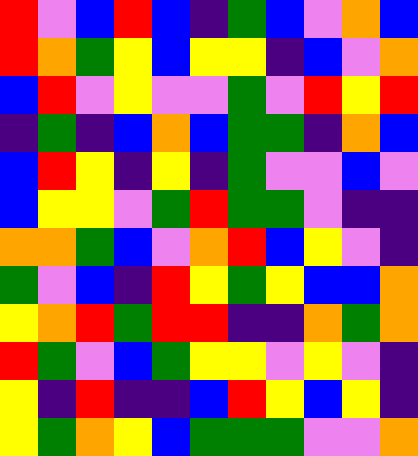[["red", "violet", "blue", "red", "blue", "indigo", "green", "blue", "violet", "orange", "blue"], ["red", "orange", "green", "yellow", "blue", "yellow", "yellow", "indigo", "blue", "violet", "orange"], ["blue", "red", "violet", "yellow", "violet", "violet", "green", "violet", "red", "yellow", "red"], ["indigo", "green", "indigo", "blue", "orange", "blue", "green", "green", "indigo", "orange", "blue"], ["blue", "red", "yellow", "indigo", "yellow", "indigo", "green", "violet", "violet", "blue", "violet"], ["blue", "yellow", "yellow", "violet", "green", "red", "green", "green", "violet", "indigo", "indigo"], ["orange", "orange", "green", "blue", "violet", "orange", "red", "blue", "yellow", "violet", "indigo"], ["green", "violet", "blue", "indigo", "red", "yellow", "green", "yellow", "blue", "blue", "orange"], ["yellow", "orange", "red", "green", "red", "red", "indigo", "indigo", "orange", "green", "orange"], ["red", "green", "violet", "blue", "green", "yellow", "yellow", "violet", "yellow", "violet", "indigo"], ["yellow", "indigo", "red", "indigo", "indigo", "blue", "red", "yellow", "blue", "yellow", "indigo"], ["yellow", "green", "orange", "yellow", "blue", "green", "green", "green", "violet", "violet", "orange"]]